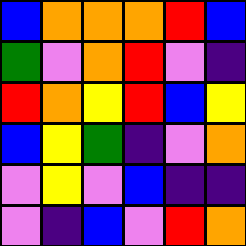[["blue", "orange", "orange", "orange", "red", "blue"], ["green", "violet", "orange", "red", "violet", "indigo"], ["red", "orange", "yellow", "red", "blue", "yellow"], ["blue", "yellow", "green", "indigo", "violet", "orange"], ["violet", "yellow", "violet", "blue", "indigo", "indigo"], ["violet", "indigo", "blue", "violet", "red", "orange"]]